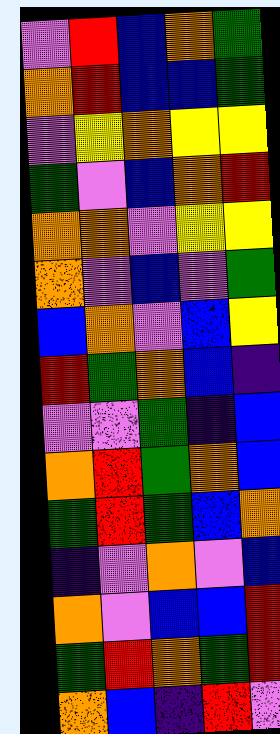[["violet", "red", "blue", "orange", "green"], ["orange", "red", "blue", "blue", "green"], ["violet", "yellow", "orange", "yellow", "yellow"], ["green", "violet", "blue", "orange", "red"], ["orange", "orange", "violet", "yellow", "yellow"], ["orange", "violet", "blue", "violet", "green"], ["blue", "orange", "violet", "blue", "yellow"], ["red", "green", "orange", "blue", "indigo"], ["violet", "violet", "green", "indigo", "blue"], ["orange", "red", "green", "orange", "blue"], ["green", "red", "green", "blue", "orange"], ["indigo", "violet", "orange", "violet", "blue"], ["orange", "violet", "blue", "blue", "red"], ["green", "red", "orange", "green", "red"], ["orange", "blue", "indigo", "red", "violet"]]